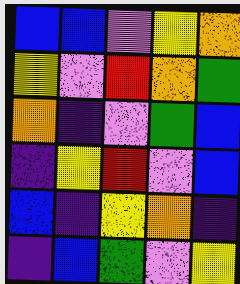[["blue", "blue", "violet", "yellow", "orange"], ["yellow", "violet", "red", "orange", "green"], ["orange", "indigo", "violet", "green", "blue"], ["indigo", "yellow", "red", "violet", "blue"], ["blue", "indigo", "yellow", "orange", "indigo"], ["indigo", "blue", "green", "violet", "yellow"]]